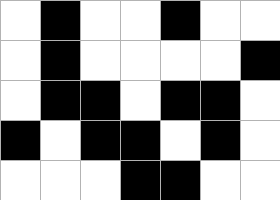[["white", "black", "white", "white", "black", "white", "white"], ["white", "black", "white", "white", "white", "white", "black"], ["white", "black", "black", "white", "black", "black", "white"], ["black", "white", "black", "black", "white", "black", "white"], ["white", "white", "white", "black", "black", "white", "white"]]